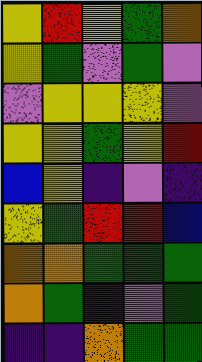[["yellow", "red", "yellow", "green", "orange"], ["yellow", "green", "violet", "green", "violet"], ["violet", "yellow", "yellow", "yellow", "violet"], ["yellow", "yellow", "green", "yellow", "red"], ["blue", "yellow", "indigo", "violet", "indigo"], ["yellow", "green", "red", "red", "blue"], ["orange", "orange", "green", "green", "green"], ["orange", "green", "indigo", "violet", "green"], ["indigo", "indigo", "orange", "green", "green"]]